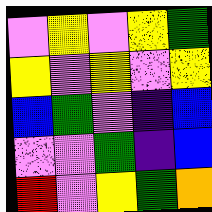[["violet", "yellow", "violet", "yellow", "green"], ["yellow", "violet", "yellow", "violet", "yellow"], ["blue", "green", "violet", "indigo", "blue"], ["violet", "violet", "green", "indigo", "blue"], ["red", "violet", "yellow", "green", "orange"]]